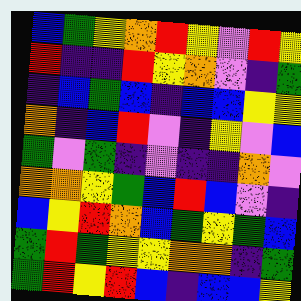[["blue", "green", "yellow", "orange", "red", "yellow", "violet", "red", "yellow"], ["red", "indigo", "indigo", "red", "yellow", "orange", "violet", "indigo", "green"], ["indigo", "blue", "green", "blue", "indigo", "blue", "blue", "yellow", "yellow"], ["orange", "indigo", "blue", "red", "violet", "indigo", "yellow", "violet", "blue"], ["green", "violet", "green", "indigo", "violet", "indigo", "indigo", "orange", "violet"], ["orange", "orange", "yellow", "green", "blue", "red", "blue", "violet", "indigo"], ["blue", "yellow", "red", "orange", "blue", "green", "yellow", "green", "blue"], ["green", "red", "green", "yellow", "yellow", "orange", "orange", "indigo", "green"], ["green", "red", "yellow", "red", "blue", "indigo", "blue", "blue", "yellow"]]